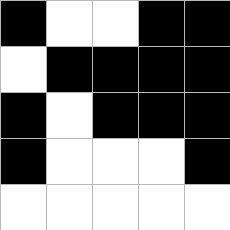[["black", "white", "white", "black", "black"], ["white", "black", "black", "black", "black"], ["black", "white", "black", "black", "black"], ["black", "white", "white", "white", "black"], ["white", "white", "white", "white", "white"]]